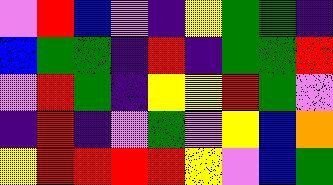[["violet", "red", "blue", "violet", "indigo", "yellow", "green", "green", "indigo"], ["blue", "green", "green", "indigo", "red", "indigo", "green", "green", "red"], ["violet", "red", "green", "indigo", "yellow", "yellow", "red", "green", "violet"], ["indigo", "red", "indigo", "violet", "green", "violet", "yellow", "blue", "orange"], ["yellow", "red", "red", "red", "red", "yellow", "violet", "blue", "green"]]